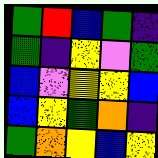[["green", "red", "blue", "green", "indigo"], ["green", "indigo", "yellow", "violet", "green"], ["blue", "violet", "yellow", "yellow", "blue"], ["blue", "yellow", "green", "orange", "indigo"], ["green", "orange", "yellow", "blue", "yellow"]]